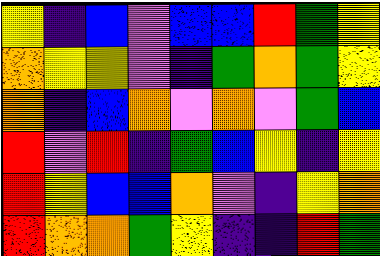[["yellow", "indigo", "blue", "violet", "blue", "blue", "red", "green", "yellow"], ["orange", "yellow", "yellow", "violet", "indigo", "green", "orange", "green", "yellow"], ["orange", "indigo", "blue", "orange", "violet", "orange", "violet", "green", "blue"], ["red", "violet", "red", "indigo", "green", "blue", "yellow", "indigo", "yellow"], ["red", "yellow", "blue", "blue", "orange", "violet", "indigo", "yellow", "orange"], ["red", "orange", "orange", "green", "yellow", "indigo", "indigo", "red", "green"]]